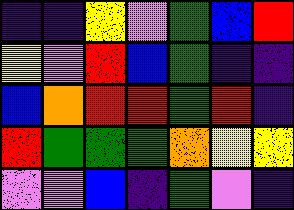[["indigo", "indigo", "yellow", "violet", "green", "blue", "red"], ["yellow", "violet", "red", "blue", "green", "indigo", "indigo"], ["blue", "orange", "red", "red", "green", "red", "indigo"], ["red", "green", "green", "green", "orange", "yellow", "yellow"], ["violet", "violet", "blue", "indigo", "green", "violet", "indigo"]]